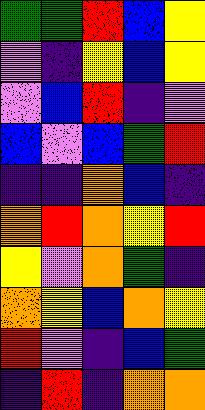[["green", "green", "red", "blue", "yellow"], ["violet", "indigo", "yellow", "blue", "yellow"], ["violet", "blue", "red", "indigo", "violet"], ["blue", "violet", "blue", "green", "red"], ["indigo", "indigo", "orange", "blue", "indigo"], ["orange", "red", "orange", "yellow", "red"], ["yellow", "violet", "orange", "green", "indigo"], ["orange", "yellow", "blue", "orange", "yellow"], ["red", "violet", "indigo", "blue", "green"], ["indigo", "red", "indigo", "orange", "orange"]]